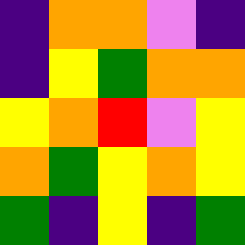[["indigo", "orange", "orange", "violet", "indigo"], ["indigo", "yellow", "green", "orange", "orange"], ["yellow", "orange", "red", "violet", "yellow"], ["orange", "green", "yellow", "orange", "yellow"], ["green", "indigo", "yellow", "indigo", "green"]]